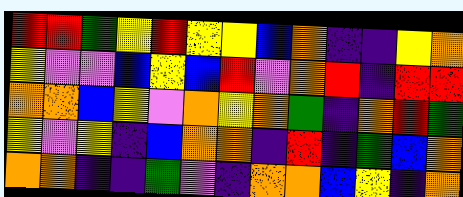[["red", "red", "green", "yellow", "red", "yellow", "yellow", "blue", "orange", "indigo", "indigo", "yellow", "orange"], ["yellow", "violet", "violet", "blue", "yellow", "blue", "red", "violet", "orange", "red", "indigo", "red", "red"], ["orange", "orange", "blue", "yellow", "violet", "orange", "yellow", "orange", "green", "indigo", "orange", "red", "green"], ["yellow", "violet", "yellow", "indigo", "blue", "orange", "orange", "indigo", "red", "indigo", "green", "blue", "orange"], ["orange", "orange", "indigo", "indigo", "green", "violet", "indigo", "orange", "orange", "blue", "yellow", "indigo", "orange"]]